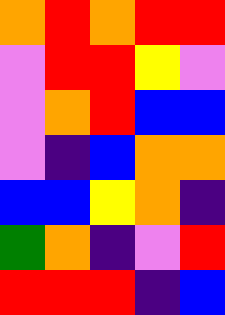[["orange", "red", "orange", "red", "red"], ["violet", "red", "red", "yellow", "violet"], ["violet", "orange", "red", "blue", "blue"], ["violet", "indigo", "blue", "orange", "orange"], ["blue", "blue", "yellow", "orange", "indigo"], ["green", "orange", "indigo", "violet", "red"], ["red", "red", "red", "indigo", "blue"]]